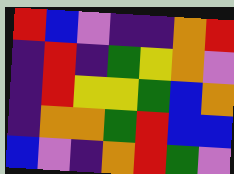[["red", "blue", "violet", "indigo", "indigo", "orange", "red"], ["indigo", "red", "indigo", "green", "yellow", "orange", "violet"], ["indigo", "red", "yellow", "yellow", "green", "blue", "orange"], ["indigo", "orange", "orange", "green", "red", "blue", "blue"], ["blue", "violet", "indigo", "orange", "red", "green", "violet"]]